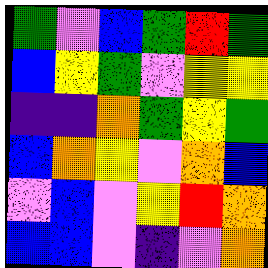[["green", "violet", "blue", "green", "red", "green"], ["blue", "yellow", "green", "violet", "yellow", "yellow"], ["indigo", "indigo", "orange", "green", "yellow", "green"], ["blue", "orange", "yellow", "violet", "orange", "blue"], ["violet", "blue", "violet", "yellow", "red", "orange"], ["blue", "blue", "violet", "indigo", "violet", "orange"]]